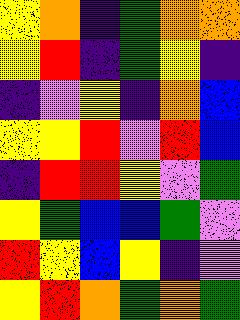[["yellow", "orange", "indigo", "green", "orange", "orange"], ["yellow", "red", "indigo", "green", "yellow", "indigo"], ["indigo", "violet", "yellow", "indigo", "orange", "blue"], ["yellow", "yellow", "red", "violet", "red", "blue"], ["indigo", "red", "red", "yellow", "violet", "green"], ["yellow", "green", "blue", "blue", "green", "violet"], ["red", "yellow", "blue", "yellow", "indigo", "violet"], ["yellow", "red", "orange", "green", "orange", "green"]]